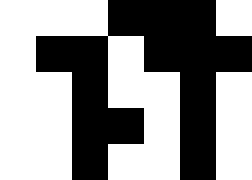[["white", "white", "white", "black", "black", "black", "white"], ["white", "black", "black", "white", "black", "black", "black"], ["white", "white", "black", "white", "white", "black", "white"], ["white", "white", "black", "black", "white", "black", "white"], ["white", "white", "black", "white", "white", "black", "white"]]